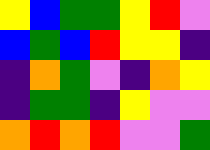[["yellow", "blue", "green", "green", "yellow", "red", "violet"], ["blue", "green", "blue", "red", "yellow", "yellow", "indigo"], ["indigo", "orange", "green", "violet", "indigo", "orange", "yellow"], ["indigo", "green", "green", "indigo", "yellow", "violet", "violet"], ["orange", "red", "orange", "red", "violet", "violet", "green"]]